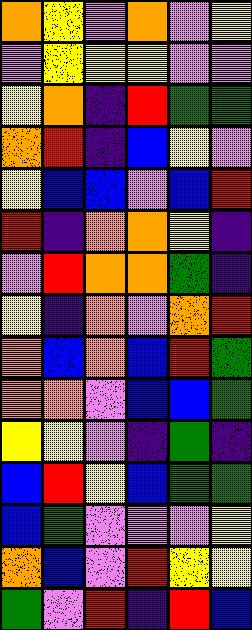[["orange", "yellow", "violet", "orange", "violet", "yellow"], ["violet", "yellow", "yellow", "yellow", "violet", "violet"], ["yellow", "orange", "indigo", "red", "green", "green"], ["orange", "red", "indigo", "blue", "yellow", "violet"], ["yellow", "blue", "blue", "violet", "blue", "red"], ["red", "indigo", "orange", "orange", "yellow", "indigo"], ["violet", "red", "orange", "orange", "green", "indigo"], ["yellow", "indigo", "orange", "violet", "orange", "red"], ["orange", "blue", "orange", "blue", "red", "green"], ["orange", "orange", "violet", "blue", "blue", "green"], ["yellow", "yellow", "violet", "indigo", "green", "indigo"], ["blue", "red", "yellow", "blue", "green", "green"], ["blue", "green", "violet", "violet", "violet", "yellow"], ["orange", "blue", "violet", "red", "yellow", "yellow"], ["green", "violet", "red", "indigo", "red", "blue"]]